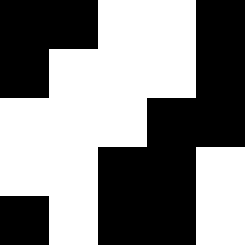[["black", "black", "white", "white", "black"], ["black", "white", "white", "white", "black"], ["white", "white", "white", "black", "black"], ["white", "white", "black", "black", "white"], ["black", "white", "black", "black", "white"]]